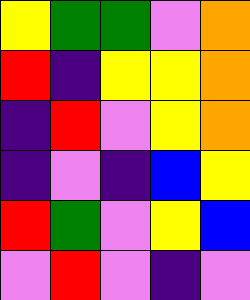[["yellow", "green", "green", "violet", "orange"], ["red", "indigo", "yellow", "yellow", "orange"], ["indigo", "red", "violet", "yellow", "orange"], ["indigo", "violet", "indigo", "blue", "yellow"], ["red", "green", "violet", "yellow", "blue"], ["violet", "red", "violet", "indigo", "violet"]]